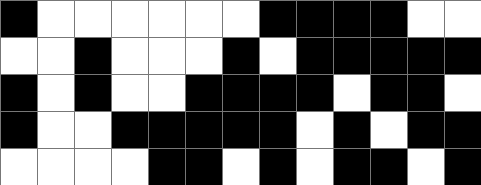[["black", "white", "white", "white", "white", "white", "white", "black", "black", "black", "black", "white", "white"], ["white", "white", "black", "white", "white", "white", "black", "white", "black", "black", "black", "black", "black"], ["black", "white", "black", "white", "white", "black", "black", "black", "black", "white", "black", "black", "white"], ["black", "white", "white", "black", "black", "black", "black", "black", "white", "black", "white", "black", "black"], ["white", "white", "white", "white", "black", "black", "white", "black", "white", "black", "black", "white", "black"]]